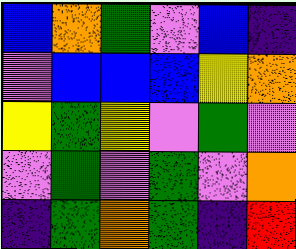[["blue", "orange", "green", "violet", "blue", "indigo"], ["violet", "blue", "blue", "blue", "yellow", "orange"], ["yellow", "green", "yellow", "violet", "green", "violet"], ["violet", "green", "violet", "green", "violet", "orange"], ["indigo", "green", "orange", "green", "indigo", "red"]]